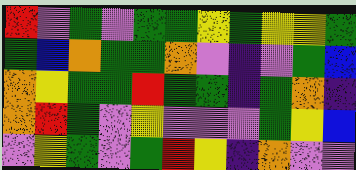[["red", "violet", "green", "violet", "green", "green", "yellow", "green", "yellow", "yellow", "green"], ["green", "blue", "orange", "green", "green", "orange", "violet", "indigo", "violet", "green", "blue"], ["orange", "yellow", "green", "green", "red", "green", "green", "indigo", "green", "orange", "indigo"], ["orange", "red", "green", "violet", "yellow", "violet", "violet", "violet", "green", "yellow", "blue"], ["violet", "yellow", "green", "violet", "green", "red", "yellow", "indigo", "orange", "violet", "violet"]]